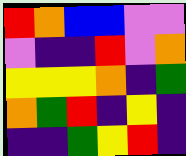[["red", "orange", "blue", "blue", "violet", "violet"], ["violet", "indigo", "indigo", "red", "violet", "orange"], ["yellow", "yellow", "yellow", "orange", "indigo", "green"], ["orange", "green", "red", "indigo", "yellow", "indigo"], ["indigo", "indigo", "green", "yellow", "red", "indigo"]]